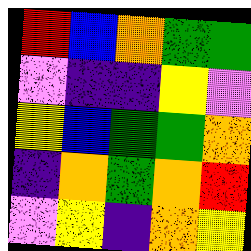[["red", "blue", "orange", "green", "green"], ["violet", "indigo", "indigo", "yellow", "violet"], ["yellow", "blue", "green", "green", "orange"], ["indigo", "orange", "green", "orange", "red"], ["violet", "yellow", "indigo", "orange", "yellow"]]